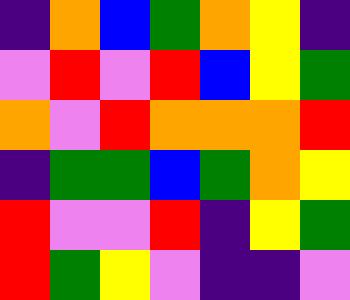[["indigo", "orange", "blue", "green", "orange", "yellow", "indigo"], ["violet", "red", "violet", "red", "blue", "yellow", "green"], ["orange", "violet", "red", "orange", "orange", "orange", "red"], ["indigo", "green", "green", "blue", "green", "orange", "yellow"], ["red", "violet", "violet", "red", "indigo", "yellow", "green"], ["red", "green", "yellow", "violet", "indigo", "indigo", "violet"]]